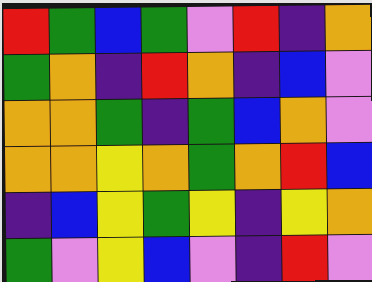[["red", "green", "blue", "green", "violet", "red", "indigo", "orange"], ["green", "orange", "indigo", "red", "orange", "indigo", "blue", "violet"], ["orange", "orange", "green", "indigo", "green", "blue", "orange", "violet"], ["orange", "orange", "yellow", "orange", "green", "orange", "red", "blue"], ["indigo", "blue", "yellow", "green", "yellow", "indigo", "yellow", "orange"], ["green", "violet", "yellow", "blue", "violet", "indigo", "red", "violet"]]